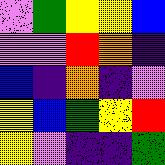[["violet", "green", "yellow", "yellow", "blue"], ["violet", "violet", "red", "orange", "indigo"], ["blue", "indigo", "orange", "indigo", "violet"], ["yellow", "blue", "green", "yellow", "red"], ["yellow", "violet", "indigo", "indigo", "green"]]